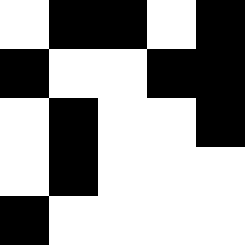[["white", "black", "black", "white", "black"], ["black", "white", "white", "black", "black"], ["white", "black", "white", "white", "black"], ["white", "black", "white", "white", "white"], ["black", "white", "white", "white", "white"]]